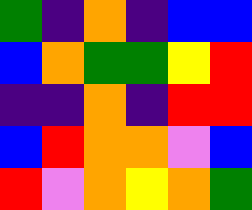[["green", "indigo", "orange", "indigo", "blue", "blue"], ["blue", "orange", "green", "green", "yellow", "red"], ["indigo", "indigo", "orange", "indigo", "red", "red"], ["blue", "red", "orange", "orange", "violet", "blue"], ["red", "violet", "orange", "yellow", "orange", "green"]]